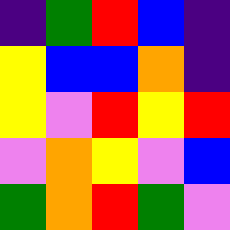[["indigo", "green", "red", "blue", "indigo"], ["yellow", "blue", "blue", "orange", "indigo"], ["yellow", "violet", "red", "yellow", "red"], ["violet", "orange", "yellow", "violet", "blue"], ["green", "orange", "red", "green", "violet"]]